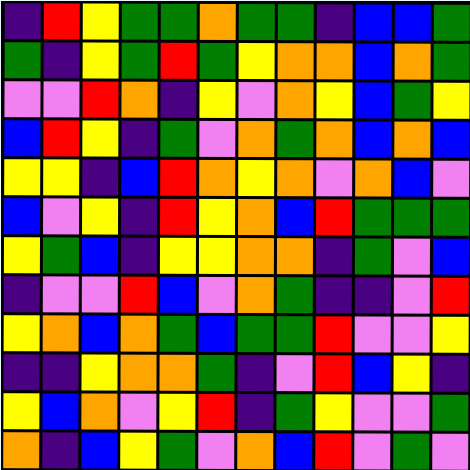[["indigo", "red", "yellow", "green", "green", "orange", "green", "green", "indigo", "blue", "blue", "green"], ["green", "indigo", "yellow", "green", "red", "green", "yellow", "orange", "orange", "blue", "orange", "green"], ["violet", "violet", "red", "orange", "indigo", "yellow", "violet", "orange", "yellow", "blue", "green", "yellow"], ["blue", "red", "yellow", "indigo", "green", "violet", "orange", "green", "orange", "blue", "orange", "blue"], ["yellow", "yellow", "indigo", "blue", "red", "orange", "yellow", "orange", "violet", "orange", "blue", "violet"], ["blue", "violet", "yellow", "indigo", "red", "yellow", "orange", "blue", "red", "green", "green", "green"], ["yellow", "green", "blue", "indigo", "yellow", "yellow", "orange", "orange", "indigo", "green", "violet", "blue"], ["indigo", "violet", "violet", "red", "blue", "violet", "orange", "green", "indigo", "indigo", "violet", "red"], ["yellow", "orange", "blue", "orange", "green", "blue", "green", "green", "red", "violet", "violet", "yellow"], ["indigo", "indigo", "yellow", "orange", "orange", "green", "indigo", "violet", "red", "blue", "yellow", "indigo"], ["yellow", "blue", "orange", "violet", "yellow", "red", "indigo", "green", "yellow", "violet", "violet", "green"], ["orange", "indigo", "blue", "yellow", "green", "violet", "orange", "blue", "red", "violet", "green", "violet"]]